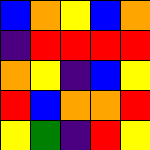[["blue", "orange", "yellow", "blue", "orange"], ["indigo", "red", "red", "red", "red"], ["orange", "yellow", "indigo", "blue", "yellow"], ["red", "blue", "orange", "orange", "red"], ["yellow", "green", "indigo", "red", "yellow"]]